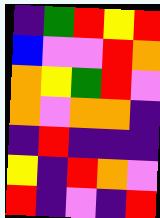[["indigo", "green", "red", "yellow", "red"], ["blue", "violet", "violet", "red", "orange"], ["orange", "yellow", "green", "red", "violet"], ["orange", "violet", "orange", "orange", "indigo"], ["indigo", "red", "indigo", "indigo", "indigo"], ["yellow", "indigo", "red", "orange", "violet"], ["red", "indigo", "violet", "indigo", "red"]]